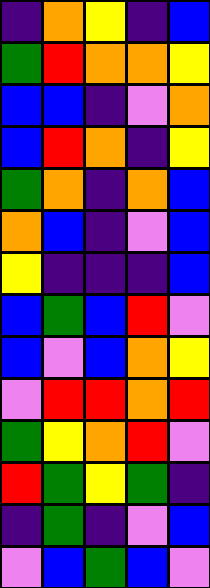[["indigo", "orange", "yellow", "indigo", "blue"], ["green", "red", "orange", "orange", "yellow"], ["blue", "blue", "indigo", "violet", "orange"], ["blue", "red", "orange", "indigo", "yellow"], ["green", "orange", "indigo", "orange", "blue"], ["orange", "blue", "indigo", "violet", "blue"], ["yellow", "indigo", "indigo", "indigo", "blue"], ["blue", "green", "blue", "red", "violet"], ["blue", "violet", "blue", "orange", "yellow"], ["violet", "red", "red", "orange", "red"], ["green", "yellow", "orange", "red", "violet"], ["red", "green", "yellow", "green", "indigo"], ["indigo", "green", "indigo", "violet", "blue"], ["violet", "blue", "green", "blue", "violet"]]